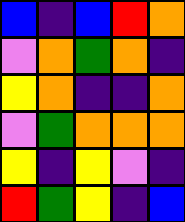[["blue", "indigo", "blue", "red", "orange"], ["violet", "orange", "green", "orange", "indigo"], ["yellow", "orange", "indigo", "indigo", "orange"], ["violet", "green", "orange", "orange", "orange"], ["yellow", "indigo", "yellow", "violet", "indigo"], ["red", "green", "yellow", "indigo", "blue"]]